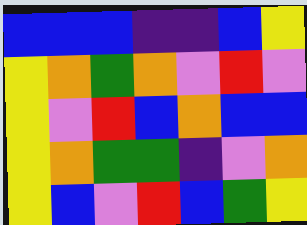[["blue", "blue", "blue", "indigo", "indigo", "blue", "yellow"], ["yellow", "orange", "green", "orange", "violet", "red", "violet"], ["yellow", "violet", "red", "blue", "orange", "blue", "blue"], ["yellow", "orange", "green", "green", "indigo", "violet", "orange"], ["yellow", "blue", "violet", "red", "blue", "green", "yellow"]]